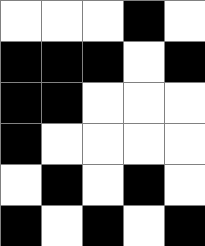[["white", "white", "white", "black", "white"], ["black", "black", "black", "white", "black"], ["black", "black", "white", "white", "white"], ["black", "white", "white", "white", "white"], ["white", "black", "white", "black", "white"], ["black", "white", "black", "white", "black"]]